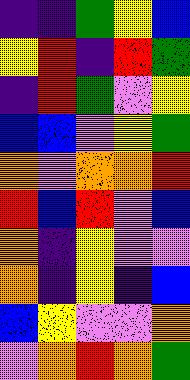[["indigo", "indigo", "green", "yellow", "blue"], ["yellow", "red", "indigo", "red", "green"], ["indigo", "red", "green", "violet", "yellow"], ["blue", "blue", "violet", "yellow", "green"], ["orange", "violet", "orange", "orange", "red"], ["red", "blue", "red", "violet", "blue"], ["orange", "indigo", "yellow", "violet", "violet"], ["orange", "indigo", "yellow", "indigo", "blue"], ["blue", "yellow", "violet", "violet", "orange"], ["violet", "orange", "red", "orange", "green"]]